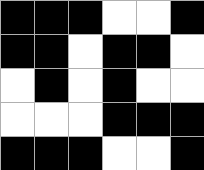[["black", "black", "black", "white", "white", "black"], ["black", "black", "white", "black", "black", "white"], ["white", "black", "white", "black", "white", "white"], ["white", "white", "white", "black", "black", "black"], ["black", "black", "black", "white", "white", "black"]]